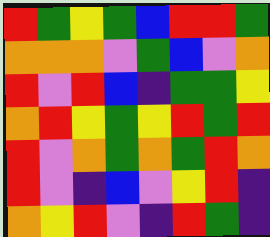[["red", "green", "yellow", "green", "blue", "red", "red", "green"], ["orange", "orange", "orange", "violet", "green", "blue", "violet", "orange"], ["red", "violet", "red", "blue", "indigo", "green", "green", "yellow"], ["orange", "red", "yellow", "green", "yellow", "red", "green", "red"], ["red", "violet", "orange", "green", "orange", "green", "red", "orange"], ["red", "violet", "indigo", "blue", "violet", "yellow", "red", "indigo"], ["orange", "yellow", "red", "violet", "indigo", "red", "green", "indigo"]]